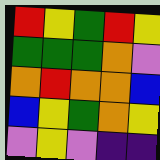[["red", "yellow", "green", "red", "yellow"], ["green", "green", "green", "orange", "violet"], ["orange", "red", "orange", "orange", "blue"], ["blue", "yellow", "green", "orange", "yellow"], ["violet", "yellow", "violet", "indigo", "indigo"]]